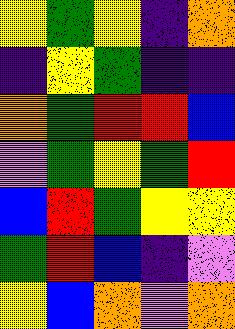[["yellow", "green", "yellow", "indigo", "orange"], ["indigo", "yellow", "green", "indigo", "indigo"], ["orange", "green", "red", "red", "blue"], ["violet", "green", "yellow", "green", "red"], ["blue", "red", "green", "yellow", "yellow"], ["green", "red", "blue", "indigo", "violet"], ["yellow", "blue", "orange", "violet", "orange"]]